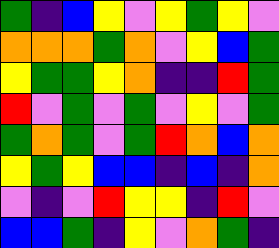[["green", "indigo", "blue", "yellow", "violet", "yellow", "green", "yellow", "violet"], ["orange", "orange", "orange", "green", "orange", "violet", "yellow", "blue", "green"], ["yellow", "green", "green", "yellow", "orange", "indigo", "indigo", "red", "green"], ["red", "violet", "green", "violet", "green", "violet", "yellow", "violet", "green"], ["green", "orange", "green", "violet", "green", "red", "orange", "blue", "orange"], ["yellow", "green", "yellow", "blue", "blue", "indigo", "blue", "indigo", "orange"], ["violet", "indigo", "violet", "red", "yellow", "yellow", "indigo", "red", "violet"], ["blue", "blue", "green", "indigo", "yellow", "violet", "orange", "green", "indigo"]]